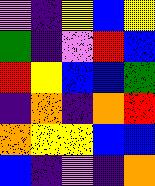[["violet", "indigo", "yellow", "blue", "yellow"], ["green", "indigo", "violet", "red", "blue"], ["red", "yellow", "blue", "blue", "green"], ["indigo", "orange", "indigo", "orange", "red"], ["orange", "yellow", "yellow", "blue", "blue"], ["blue", "indigo", "violet", "indigo", "orange"]]